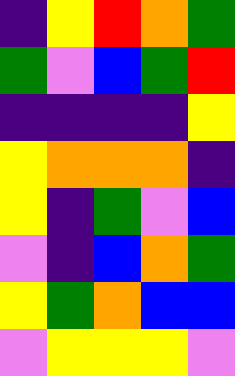[["indigo", "yellow", "red", "orange", "green"], ["green", "violet", "blue", "green", "red"], ["indigo", "indigo", "indigo", "indigo", "yellow"], ["yellow", "orange", "orange", "orange", "indigo"], ["yellow", "indigo", "green", "violet", "blue"], ["violet", "indigo", "blue", "orange", "green"], ["yellow", "green", "orange", "blue", "blue"], ["violet", "yellow", "yellow", "yellow", "violet"]]